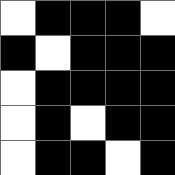[["white", "black", "black", "black", "white"], ["black", "white", "black", "black", "black"], ["white", "black", "black", "black", "black"], ["white", "black", "white", "black", "black"], ["white", "black", "black", "white", "black"]]